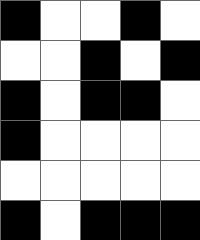[["black", "white", "white", "black", "white"], ["white", "white", "black", "white", "black"], ["black", "white", "black", "black", "white"], ["black", "white", "white", "white", "white"], ["white", "white", "white", "white", "white"], ["black", "white", "black", "black", "black"]]